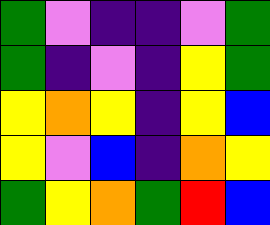[["green", "violet", "indigo", "indigo", "violet", "green"], ["green", "indigo", "violet", "indigo", "yellow", "green"], ["yellow", "orange", "yellow", "indigo", "yellow", "blue"], ["yellow", "violet", "blue", "indigo", "orange", "yellow"], ["green", "yellow", "orange", "green", "red", "blue"]]